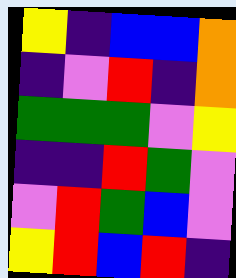[["yellow", "indigo", "blue", "blue", "orange"], ["indigo", "violet", "red", "indigo", "orange"], ["green", "green", "green", "violet", "yellow"], ["indigo", "indigo", "red", "green", "violet"], ["violet", "red", "green", "blue", "violet"], ["yellow", "red", "blue", "red", "indigo"]]